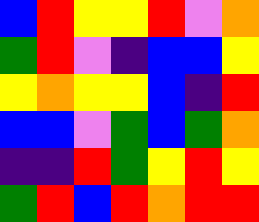[["blue", "red", "yellow", "yellow", "red", "violet", "orange"], ["green", "red", "violet", "indigo", "blue", "blue", "yellow"], ["yellow", "orange", "yellow", "yellow", "blue", "indigo", "red"], ["blue", "blue", "violet", "green", "blue", "green", "orange"], ["indigo", "indigo", "red", "green", "yellow", "red", "yellow"], ["green", "red", "blue", "red", "orange", "red", "red"]]